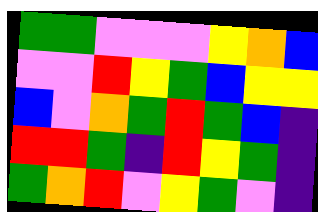[["green", "green", "violet", "violet", "violet", "yellow", "orange", "blue"], ["violet", "violet", "red", "yellow", "green", "blue", "yellow", "yellow"], ["blue", "violet", "orange", "green", "red", "green", "blue", "indigo"], ["red", "red", "green", "indigo", "red", "yellow", "green", "indigo"], ["green", "orange", "red", "violet", "yellow", "green", "violet", "indigo"]]